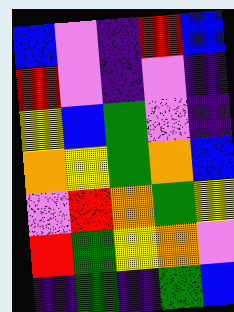[["blue", "violet", "indigo", "red", "blue"], ["red", "violet", "indigo", "violet", "indigo"], ["yellow", "blue", "green", "violet", "indigo"], ["orange", "yellow", "green", "orange", "blue"], ["violet", "red", "orange", "green", "yellow"], ["red", "green", "yellow", "orange", "violet"], ["indigo", "green", "indigo", "green", "blue"]]